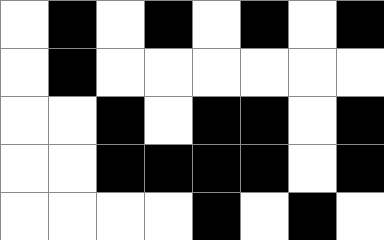[["white", "black", "white", "black", "white", "black", "white", "black"], ["white", "black", "white", "white", "white", "white", "white", "white"], ["white", "white", "black", "white", "black", "black", "white", "black"], ["white", "white", "black", "black", "black", "black", "white", "black"], ["white", "white", "white", "white", "black", "white", "black", "white"]]